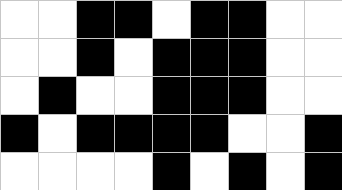[["white", "white", "black", "black", "white", "black", "black", "white", "white"], ["white", "white", "black", "white", "black", "black", "black", "white", "white"], ["white", "black", "white", "white", "black", "black", "black", "white", "white"], ["black", "white", "black", "black", "black", "black", "white", "white", "black"], ["white", "white", "white", "white", "black", "white", "black", "white", "black"]]